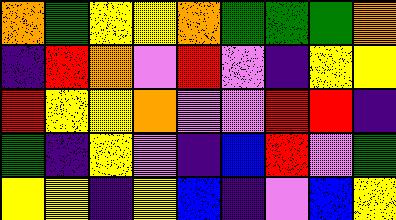[["orange", "green", "yellow", "yellow", "orange", "green", "green", "green", "orange"], ["indigo", "red", "orange", "violet", "red", "violet", "indigo", "yellow", "yellow"], ["red", "yellow", "yellow", "orange", "violet", "violet", "red", "red", "indigo"], ["green", "indigo", "yellow", "violet", "indigo", "blue", "red", "violet", "green"], ["yellow", "yellow", "indigo", "yellow", "blue", "indigo", "violet", "blue", "yellow"]]